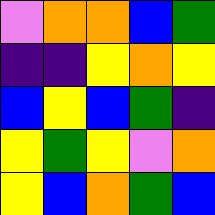[["violet", "orange", "orange", "blue", "green"], ["indigo", "indigo", "yellow", "orange", "yellow"], ["blue", "yellow", "blue", "green", "indigo"], ["yellow", "green", "yellow", "violet", "orange"], ["yellow", "blue", "orange", "green", "blue"]]